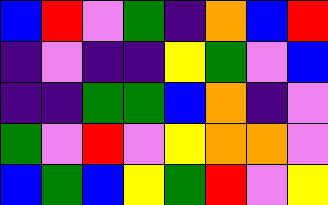[["blue", "red", "violet", "green", "indigo", "orange", "blue", "red"], ["indigo", "violet", "indigo", "indigo", "yellow", "green", "violet", "blue"], ["indigo", "indigo", "green", "green", "blue", "orange", "indigo", "violet"], ["green", "violet", "red", "violet", "yellow", "orange", "orange", "violet"], ["blue", "green", "blue", "yellow", "green", "red", "violet", "yellow"]]